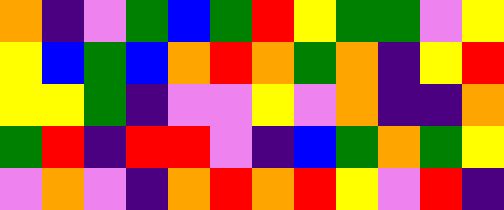[["orange", "indigo", "violet", "green", "blue", "green", "red", "yellow", "green", "green", "violet", "yellow"], ["yellow", "blue", "green", "blue", "orange", "red", "orange", "green", "orange", "indigo", "yellow", "red"], ["yellow", "yellow", "green", "indigo", "violet", "violet", "yellow", "violet", "orange", "indigo", "indigo", "orange"], ["green", "red", "indigo", "red", "red", "violet", "indigo", "blue", "green", "orange", "green", "yellow"], ["violet", "orange", "violet", "indigo", "orange", "red", "orange", "red", "yellow", "violet", "red", "indigo"]]